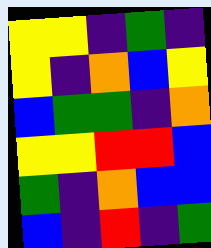[["yellow", "yellow", "indigo", "green", "indigo"], ["yellow", "indigo", "orange", "blue", "yellow"], ["blue", "green", "green", "indigo", "orange"], ["yellow", "yellow", "red", "red", "blue"], ["green", "indigo", "orange", "blue", "blue"], ["blue", "indigo", "red", "indigo", "green"]]